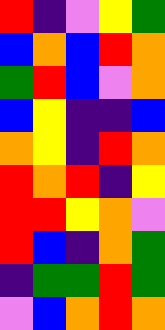[["red", "indigo", "violet", "yellow", "green"], ["blue", "orange", "blue", "red", "orange"], ["green", "red", "blue", "violet", "orange"], ["blue", "yellow", "indigo", "indigo", "blue"], ["orange", "yellow", "indigo", "red", "orange"], ["red", "orange", "red", "indigo", "yellow"], ["red", "red", "yellow", "orange", "violet"], ["red", "blue", "indigo", "orange", "green"], ["indigo", "green", "green", "red", "green"], ["violet", "blue", "orange", "red", "orange"]]